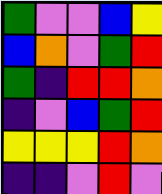[["green", "violet", "violet", "blue", "yellow"], ["blue", "orange", "violet", "green", "red"], ["green", "indigo", "red", "red", "orange"], ["indigo", "violet", "blue", "green", "red"], ["yellow", "yellow", "yellow", "red", "orange"], ["indigo", "indigo", "violet", "red", "violet"]]